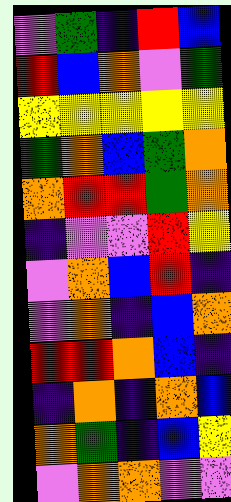[["violet", "green", "indigo", "red", "blue"], ["red", "blue", "orange", "violet", "green"], ["yellow", "yellow", "yellow", "yellow", "yellow"], ["green", "orange", "blue", "green", "orange"], ["orange", "red", "red", "green", "orange"], ["indigo", "violet", "violet", "red", "yellow"], ["violet", "orange", "blue", "red", "indigo"], ["violet", "orange", "indigo", "blue", "orange"], ["red", "red", "orange", "blue", "indigo"], ["indigo", "orange", "indigo", "orange", "blue"], ["orange", "green", "indigo", "blue", "yellow"], ["violet", "orange", "orange", "violet", "violet"]]